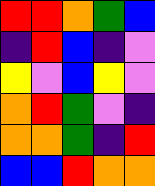[["red", "red", "orange", "green", "blue"], ["indigo", "red", "blue", "indigo", "violet"], ["yellow", "violet", "blue", "yellow", "violet"], ["orange", "red", "green", "violet", "indigo"], ["orange", "orange", "green", "indigo", "red"], ["blue", "blue", "red", "orange", "orange"]]